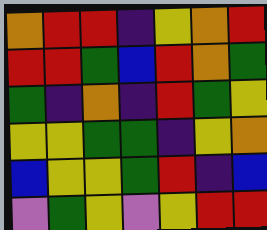[["orange", "red", "red", "indigo", "yellow", "orange", "red"], ["red", "red", "green", "blue", "red", "orange", "green"], ["green", "indigo", "orange", "indigo", "red", "green", "yellow"], ["yellow", "yellow", "green", "green", "indigo", "yellow", "orange"], ["blue", "yellow", "yellow", "green", "red", "indigo", "blue"], ["violet", "green", "yellow", "violet", "yellow", "red", "red"]]